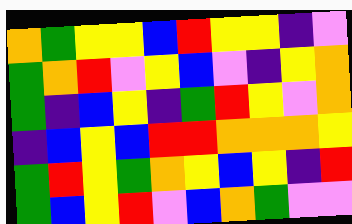[["orange", "green", "yellow", "yellow", "blue", "red", "yellow", "yellow", "indigo", "violet"], ["green", "orange", "red", "violet", "yellow", "blue", "violet", "indigo", "yellow", "orange"], ["green", "indigo", "blue", "yellow", "indigo", "green", "red", "yellow", "violet", "orange"], ["indigo", "blue", "yellow", "blue", "red", "red", "orange", "orange", "orange", "yellow"], ["green", "red", "yellow", "green", "orange", "yellow", "blue", "yellow", "indigo", "red"], ["green", "blue", "yellow", "red", "violet", "blue", "orange", "green", "violet", "violet"]]